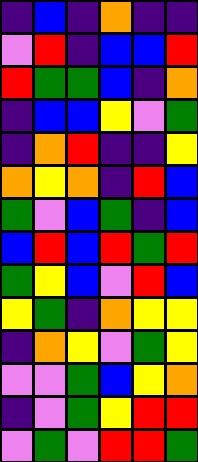[["indigo", "blue", "indigo", "orange", "indigo", "indigo"], ["violet", "red", "indigo", "blue", "blue", "red"], ["red", "green", "green", "blue", "indigo", "orange"], ["indigo", "blue", "blue", "yellow", "violet", "green"], ["indigo", "orange", "red", "indigo", "indigo", "yellow"], ["orange", "yellow", "orange", "indigo", "red", "blue"], ["green", "violet", "blue", "green", "indigo", "blue"], ["blue", "red", "blue", "red", "green", "red"], ["green", "yellow", "blue", "violet", "red", "blue"], ["yellow", "green", "indigo", "orange", "yellow", "yellow"], ["indigo", "orange", "yellow", "violet", "green", "yellow"], ["violet", "violet", "green", "blue", "yellow", "orange"], ["indigo", "violet", "green", "yellow", "red", "red"], ["violet", "green", "violet", "red", "red", "green"]]